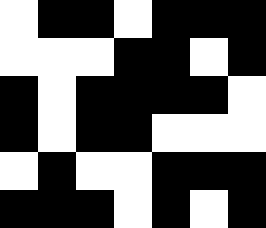[["white", "black", "black", "white", "black", "black", "black"], ["white", "white", "white", "black", "black", "white", "black"], ["black", "white", "black", "black", "black", "black", "white"], ["black", "white", "black", "black", "white", "white", "white"], ["white", "black", "white", "white", "black", "black", "black"], ["black", "black", "black", "white", "black", "white", "black"]]